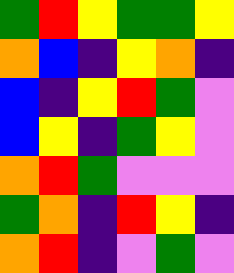[["green", "red", "yellow", "green", "green", "yellow"], ["orange", "blue", "indigo", "yellow", "orange", "indigo"], ["blue", "indigo", "yellow", "red", "green", "violet"], ["blue", "yellow", "indigo", "green", "yellow", "violet"], ["orange", "red", "green", "violet", "violet", "violet"], ["green", "orange", "indigo", "red", "yellow", "indigo"], ["orange", "red", "indigo", "violet", "green", "violet"]]